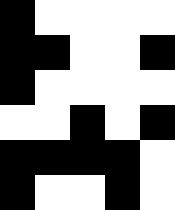[["black", "white", "white", "white", "white"], ["black", "black", "white", "white", "black"], ["black", "white", "white", "white", "white"], ["white", "white", "black", "white", "black"], ["black", "black", "black", "black", "white"], ["black", "white", "white", "black", "white"]]